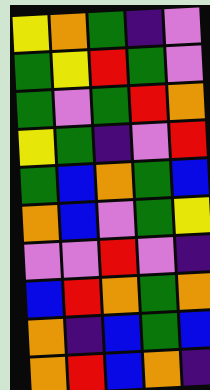[["yellow", "orange", "green", "indigo", "violet"], ["green", "yellow", "red", "green", "violet"], ["green", "violet", "green", "red", "orange"], ["yellow", "green", "indigo", "violet", "red"], ["green", "blue", "orange", "green", "blue"], ["orange", "blue", "violet", "green", "yellow"], ["violet", "violet", "red", "violet", "indigo"], ["blue", "red", "orange", "green", "orange"], ["orange", "indigo", "blue", "green", "blue"], ["orange", "red", "blue", "orange", "indigo"]]